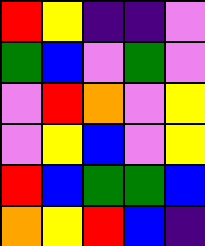[["red", "yellow", "indigo", "indigo", "violet"], ["green", "blue", "violet", "green", "violet"], ["violet", "red", "orange", "violet", "yellow"], ["violet", "yellow", "blue", "violet", "yellow"], ["red", "blue", "green", "green", "blue"], ["orange", "yellow", "red", "blue", "indigo"]]